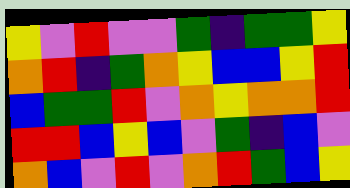[["yellow", "violet", "red", "violet", "violet", "green", "indigo", "green", "green", "yellow"], ["orange", "red", "indigo", "green", "orange", "yellow", "blue", "blue", "yellow", "red"], ["blue", "green", "green", "red", "violet", "orange", "yellow", "orange", "orange", "red"], ["red", "red", "blue", "yellow", "blue", "violet", "green", "indigo", "blue", "violet"], ["orange", "blue", "violet", "red", "violet", "orange", "red", "green", "blue", "yellow"]]